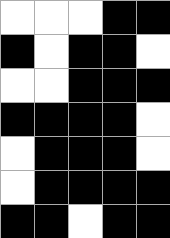[["white", "white", "white", "black", "black"], ["black", "white", "black", "black", "white"], ["white", "white", "black", "black", "black"], ["black", "black", "black", "black", "white"], ["white", "black", "black", "black", "white"], ["white", "black", "black", "black", "black"], ["black", "black", "white", "black", "black"]]